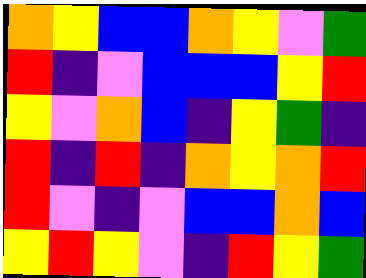[["orange", "yellow", "blue", "blue", "orange", "yellow", "violet", "green"], ["red", "indigo", "violet", "blue", "blue", "blue", "yellow", "red"], ["yellow", "violet", "orange", "blue", "indigo", "yellow", "green", "indigo"], ["red", "indigo", "red", "indigo", "orange", "yellow", "orange", "red"], ["red", "violet", "indigo", "violet", "blue", "blue", "orange", "blue"], ["yellow", "red", "yellow", "violet", "indigo", "red", "yellow", "green"]]